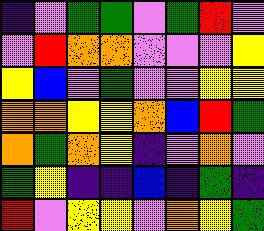[["indigo", "violet", "green", "green", "violet", "green", "red", "violet"], ["violet", "red", "orange", "orange", "violet", "violet", "violet", "yellow"], ["yellow", "blue", "violet", "green", "violet", "violet", "yellow", "yellow"], ["orange", "orange", "yellow", "yellow", "orange", "blue", "red", "green"], ["orange", "green", "orange", "yellow", "indigo", "violet", "orange", "violet"], ["green", "yellow", "indigo", "indigo", "blue", "indigo", "green", "indigo"], ["red", "violet", "yellow", "yellow", "violet", "orange", "yellow", "green"]]